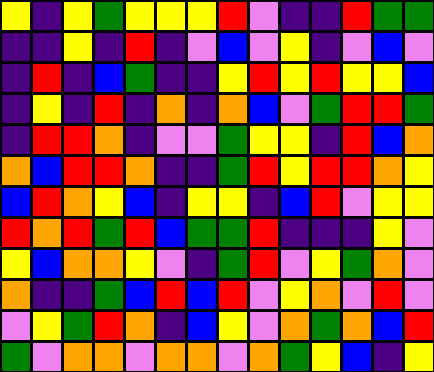[["yellow", "indigo", "yellow", "green", "yellow", "yellow", "yellow", "red", "violet", "indigo", "indigo", "red", "green", "green"], ["indigo", "indigo", "yellow", "indigo", "red", "indigo", "violet", "blue", "violet", "yellow", "indigo", "violet", "blue", "violet"], ["indigo", "red", "indigo", "blue", "green", "indigo", "indigo", "yellow", "red", "yellow", "red", "yellow", "yellow", "blue"], ["indigo", "yellow", "indigo", "red", "indigo", "orange", "indigo", "orange", "blue", "violet", "green", "red", "red", "green"], ["indigo", "red", "red", "orange", "indigo", "violet", "violet", "green", "yellow", "yellow", "indigo", "red", "blue", "orange"], ["orange", "blue", "red", "red", "orange", "indigo", "indigo", "green", "red", "yellow", "red", "red", "orange", "yellow"], ["blue", "red", "orange", "yellow", "blue", "indigo", "yellow", "yellow", "indigo", "blue", "red", "violet", "yellow", "yellow"], ["red", "orange", "red", "green", "red", "blue", "green", "green", "red", "indigo", "indigo", "indigo", "yellow", "violet"], ["yellow", "blue", "orange", "orange", "yellow", "violet", "indigo", "green", "red", "violet", "yellow", "green", "orange", "violet"], ["orange", "indigo", "indigo", "green", "blue", "red", "blue", "red", "violet", "yellow", "orange", "violet", "red", "violet"], ["violet", "yellow", "green", "red", "orange", "indigo", "blue", "yellow", "violet", "orange", "green", "orange", "blue", "red"], ["green", "violet", "orange", "orange", "violet", "orange", "orange", "violet", "orange", "green", "yellow", "blue", "indigo", "yellow"]]